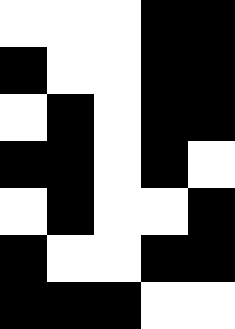[["white", "white", "white", "black", "black"], ["black", "white", "white", "black", "black"], ["white", "black", "white", "black", "black"], ["black", "black", "white", "black", "white"], ["white", "black", "white", "white", "black"], ["black", "white", "white", "black", "black"], ["black", "black", "black", "white", "white"]]